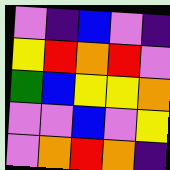[["violet", "indigo", "blue", "violet", "indigo"], ["yellow", "red", "orange", "red", "violet"], ["green", "blue", "yellow", "yellow", "orange"], ["violet", "violet", "blue", "violet", "yellow"], ["violet", "orange", "red", "orange", "indigo"]]